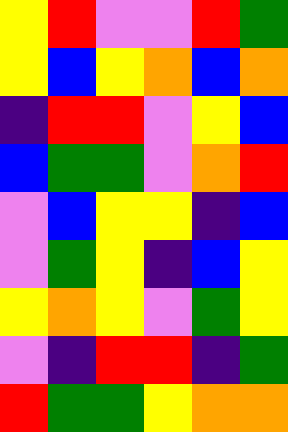[["yellow", "red", "violet", "violet", "red", "green"], ["yellow", "blue", "yellow", "orange", "blue", "orange"], ["indigo", "red", "red", "violet", "yellow", "blue"], ["blue", "green", "green", "violet", "orange", "red"], ["violet", "blue", "yellow", "yellow", "indigo", "blue"], ["violet", "green", "yellow", "indigo", "blue", "yellow"], ["yellow", "orange", "yellow", "violet", "green", "yellow"], ["violet", "indigo", "red", "red", "indigo", "green"], ["red", "green", "green", "yellow", "orange", "orange"]]